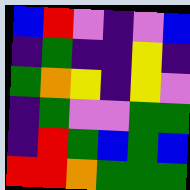[["blue", "red", "violet", "indigo", "violet", "blue"], ["indigo", "green", "indigo", "indigo", "yellow", "indigo"], ["green", "orange", "yellow", "indigo", "yellow", "violet"], ["indigo", "green", "violet", "violet", "green", "green"], ["indigo", "red", "green", "blue", "green", "blue"], ["red", "red", "orange", "green", "green", "green"]]